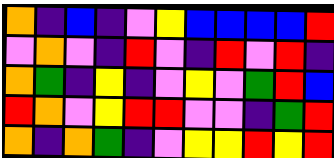[["orange", "indigo", "blue", "indigo", "violet", "yellow", "blue", "blue", "blue", "blue", "red"], ["violet", "orange", "violet", "indigo", "red", "violet", "indigo", "red", "violet", "red", "indigo"], ["orange", "green", "indigo", "yellow", "indigo", "violet", "yellow", "violet", "green", "red", "blue"], ["red", "orange", "violet", "yellow", "red", "red", "violet", "violet", "indigo", "green", "red"], ["orange", "indigo", "orange", "green", "indigo", "violet", "yellow", "yellow", "red", "yellow", "red"]]